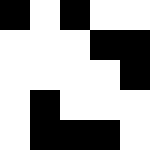[["black", "white", "black", "white", "white"], ["white", "white", "white", "black", "black"], ["white", "white", "white", "white", "black"], ["white", "black", "white", "white", "white"], ["white", "black", "black", "black", "white"]]